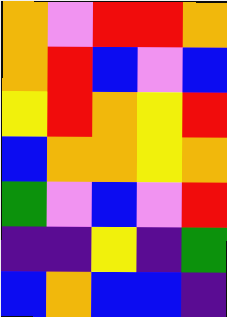[["orange", "violet", "red", "red", "orange"], ["orange", "red", "blue", "violet", "blue"], ["yellow", "red", "orange", "yellow", "red"], ["blue", "orange", "orange", "yellow", "orange"], ["green", "violet", "blue", "violet", "red"], ["indigo", "indigo", "yellow", "indigo", "green"], ["blue", "orange", "blue", "blue", "indigo"]]